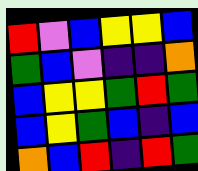[["red", "violet", "blue", "yellow", "yellow", "blue"], ["green", "blue", "violet", "indigo", "indigo", "orange"], ["blue", "yellow", "yellow", "green", "red", "green"], ["blue", "yellow", "green", "blue", "indigo", "blue"], ["orange", "blue", "red", "indigo", "red", "green"]]